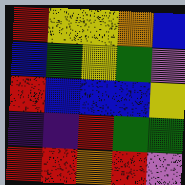[["red", "yellow", "yellow", "orange", "blue"], ["blue", "green", "yellow", "green", "violet"], ["red", "blue", "blue", "blue", "yellow"], ["indigo", "indigo", "red", "green", "green"], ["red", "red", "orange", "red", "violet"]]